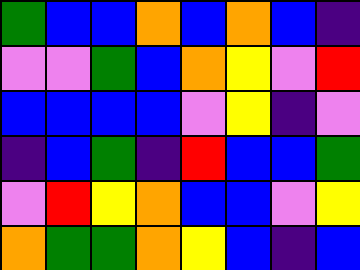[["green", "blue", "blue", "orange", "blue", "orange", "blue", "indigo"], ["violet", "violet", "green", "blue", "orange", "yellow", "violet", "red"], ["blue", "blue", "blue", "blue", "violet", "yellow", "indigo", "violet"], ["indigo", "blue", "green", "indigo", "red", "blue", "blue", "green"], ["violet", "red", "yellow", "orange", "blue", "blue", "violet", "yellow"], ["orange", "green", "green", "orange", "yellow", "blue", "indigo", "blue"]]